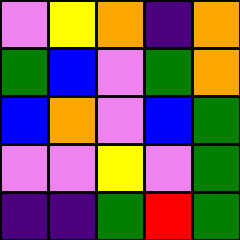[["violet", "yellow", "orange", "indigo", "orange"], ["green", "blue", "violet", "green", "orange"], ["blue", "orange", "violet", "blue", "green"], ["violet", "violet", "yellow", "violet", "green"], ["indigo", "indigo", "green", "red", "green"]]